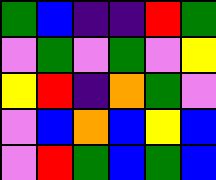[["green", "blue", "indigo", "indigo", "red", "green"], ["violet", "green", "violet", "green", "violet", "yellow"], ["yellow", "red", "indigo", "orange", "green", "violet"], ["violet", "blue", "orange", "blue", "yellow", "blue"], ["violet", "red", "green", "blue", "green", "blue"]]